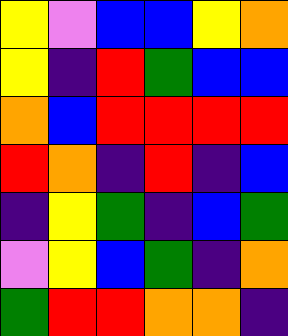[["yellow", "violet", "blue", "blue", "yellow", "orange"], ["yellow", "indigo", "red", "green", "blue", "blue"], ["orange", "blue", "red", "red", "red", "red"], ["red", "orange", "indigo", "red", "indigo", "blue"], ["indigo", "yellow", "green", "indigo", "blue", "green"], ["violet", "yellow", "blue", "green", "indigo", "orange"], ["green", "red", "red", "orange", "orange", "indigo"]]